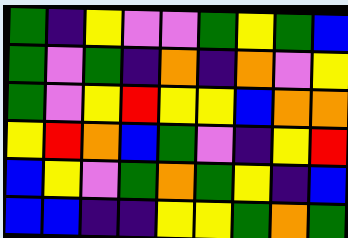[["green", "indigo", "yellow", "violet", "violet", "green", "yellow", "green", "blue"], ["green", "violet", "green", "indigo", "orange", "indigo", "orange", "violet", "yellow"], ["green", "violet", "yellow", "red", "yellow", "yellow", "blue", "orange", "orange"], ["yellow", "red", "orange", "blue", "green", "violet", "indigo", "yellow", "red"], ["blue", "yellow", "violet", "green", "orange", "green", "yellow", "indigo", "blue"], ["blue", "blue", "indigo", "indigo", "yellow", "yellow", "green", "orange", "green"]]